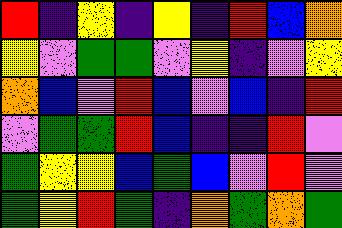[["red", "indigo", "yellow", "indigo", "yellow", "indigo", "red", "blue", "orange"], ["yellow", "violet", "green", "green", "violet", "yellow", "indigo", "violet", "yellow"], ["orange", "blue", "violet", "red", "blue", "violet", "blue", "indigo", "red"], ["violet", "green", "green", "red", "blue", "indigo", "indigo", "red", "violet"], ["green", "yellow", "yellow", "blue", "green", "blue", "violet", "red", "violet"], ["green", "yellow", "red", "green", "indigo", "orange", "green", "orange", "green"]]